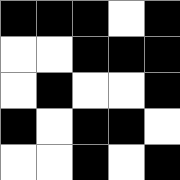[["black", "black", "black", "white", "black"], ["white", "white", "black", "black", "black"], ["white", "black", "white", "white", "black"], ["black", "white", "black", "black", "white"], ["white", "white", "black", "white", "black"]]